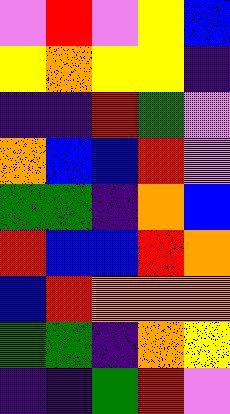[["violet", "red", "violet", "yellow", "blue"], ["yellow", "orange", "yellow", "yellow", "indigo"], ["indigo", "indigo", "red", "green", "violet"], ["orange", "blue", "blue", "red", "violet"], ["green", "green", "indigo", "orange", "blue"], ["red", "blue", "blue", "red", "orange"], ["blue", "red", "orange", "orange", "orange"], ["green", "green", "indigo", "orange", "yellow"], ["indigo", "indigo", "green", "red", "violet"]]